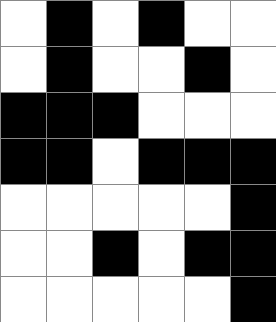[["white", "black", "white", "black", "white", "white"], ["white", "black", "white", "white", "black", "white"], ["black", "black", "black", "white", "white", "white"], ["black", "black", "white", "black", "black", "black"], ["white", "white", "white", "white", "white", "black"], ["white", "white", "black", "white", "black", "black"], ["white", "white", "white", "white", "white", "black"]]